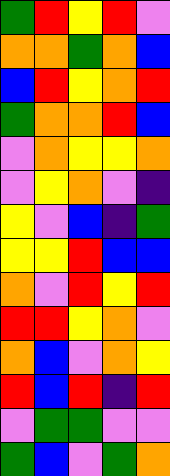[["green", "red", "yellow", "red", "violet"], ["orange", "orange", "green", "orange", "blue"], ["blue", "red", "yellow", "orange", "red"], ["green", "orange", "orange", "red", "blue"], ["violet", "orange", "yellow", "yellow", "orange"], ["violet", "yellow", "orange", "violet", "indigo"], ["yellow", "violet", "blue", "indigo", "green"], ["yellow", "yellow", "red", "blue", "blue"], ["orange", "violet", "red", "yellow", "red"], ["red", "red", "yellow", "orange", "violet"], ["orange", "blue", "violet", "orange", "yellow"], ["red", "blue", "red", "indigo", "red"], ["violet", "green", "green", "violet", "violet"], ["green", "blue", "violet", "green", "orange"]]